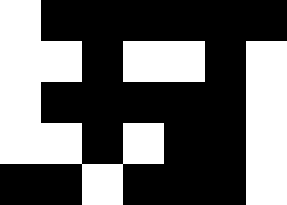[["white", "black", "black", "black", "black", "black", "black"], ["white", "white", "black", "white", "white", "black", "white"], ["white", "black", "black", "black", "black", "black", "white"], ["white", "white", "black", "white", "black", "black", "white"], ["black", "black", "white", "black", "black", "black", "white"]]